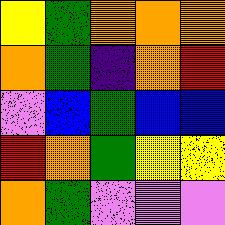[["yellow", "green", "orange", "orange", "orange"], ["orange", "green", "indigo", "orange", "red"], ["violet", "blue", "green", "blue", "blue"], ["red", "orange", "green", "yellow", "yellow"], ["orange", "green", "violet", "violet", "violet"]]